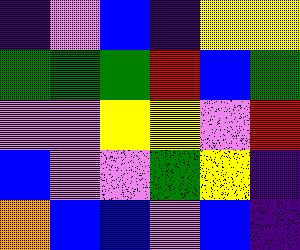[["indigo", "violet", "blue", "indigo", "yellow", "yellow"], ["green", "green", "green", "red", "blue", "green"], ["violet", "violet", "yellow", "yellow", "violet", "red"], ["blue", "violet", "violet", "green", "yellow", "indigo"], ["orange", "blue", "blue", "violet", "blue", "indigo"]]